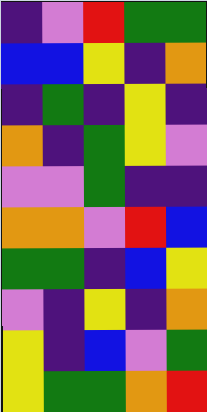[["indigo", "violet", "red", "green", "green"], ["blue", "blue", "yellow", "indigo", "orange"], ["indigo", "green", "indigo", "yellow", "indigo"], ["orange", "indigo", "green", "yellow", "violet"], ["violet", "violet", "green", "indigo", "indigo"], ["orange", "orange", "violet", "red", "blue"], ["green", "green", "indigo", "blue", "yellow"], ["violet", "indigo", "yellow", "indigo", "orange"], ["yellow", "indigo", "blue", "violet", "green"], ["yellow", "green", "green", "orange", "red"]]